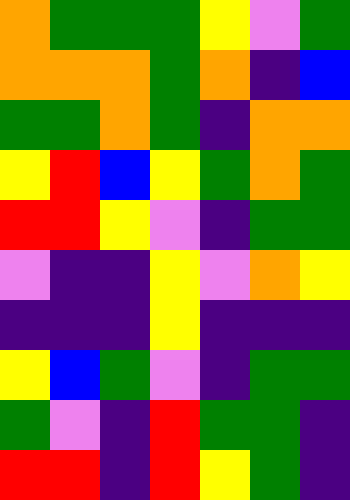[["orange", "green", "green", "green", "yellow", "violet", "green"], ["orange", "orange", "orange", "green", "orange", "indigo", "blue"], ["green", "green", "orange", "green", "indigo", "orange", "orange"], ["yellow", "red", "blue", "yellow", "green", "orange", "green"], ["red", "red", "yellow", "violet", "indigo", "green", "green"], ["violet", "indigo", "indigo", "yellow", "violet", "orange", "yellow"], ["indigo", "indigo", "indigo", "yellow", "indigo", "indigo", "indigo"], ["yellow", "blue", "green", "violet", "indigo", "green", "green"], ["green", "violet", "indigo", "red", "green", "green", "indigo"], ["red", "red", "indigo", "red", "yellow", "green", "indigo"]]